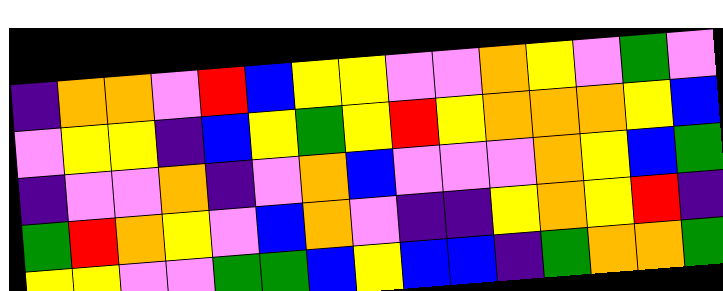[["indigo", "orange", "orange", "violet", "red", "blue", "yellow", "yellow", "violet", "violet", "orange", "yellow", "violet", "green", "violet"], ["violet", "yellow", "yellow", "indigo", "blue", "yellow", "green", "yellow", "red", "yellow", "orange", "orange", "orange", "yellow", "blue"], ["indigo", "violet", "violet", "orange", "indigo", "violet", "orange", "blue", "violet", "violet", "violet", "orange", "yellow", "blue", "green"], ["green", "red", "orange", "yellow", "violet", "blue", "orange", "violet", "indigo", "indigo", "yellow", "orange", "yellow", "red", "indigo"], ["yellow", "yellow", "violet", "violet", "green", "green", "blue", "yellow", "blue", "blue", "indigo", "green", "orange", "orange", "green"]]